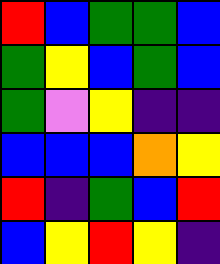[["red", "blue", "green", "green", "blue"], ["green", "yellow", "blue", "green", "blue"], ["green", "violet", "yellow", "indigo", "indigo"], ["blue", "blue", "blue", "orange", "yellow"], ["red", "indigo", "green", "blue", "red"], ["blue", "yellow", "red", "yellow", "indigo"]]